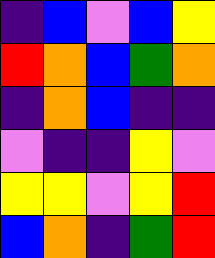[["indigo", "blue", "violet", "blue", "yellow"], ["red", "orange", "blue", "green", "orange"], ["indigo", "orange", "blue", "indigo", "indigo"], ["violet", "indigo", "indigo", "yellow", "violet"], ["yellow", "yellow", "violet", "yellow", "red"], ["blue", "orange", "indigo", "green", "red"]]